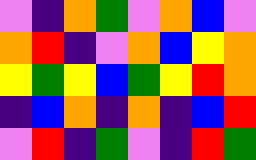[["violet", "indigo", "orange", "green", "violet", "orange", "blue", "violet"], ["orange", "red", "indigo", "violet", "orange", "blue", "yellow", "orange"], ["yellow", "green", "yellow", "blue", "green", "yellow", "red", "orange"], ["indigo", "blue", "orange", "indigo", "orange", "indigo", "blue", "red"], ["violet", "red", "indigo", "green", "violet", "indigo", "red", "green"]]